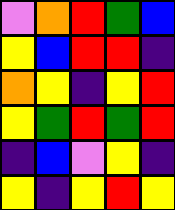[["violet", "orange", "red", "green", "blue"], ["yellow", "blue", "red", "red", "indigo"], ["orange", "yellow", "indigo", "yellow", "red"], ["yellow", "green", "red", "green", "red"], ["indigo", "blue", "violet", "yellow", "indigo"], ["yellow", "indigo", "yellow", "red", "yellow"]]